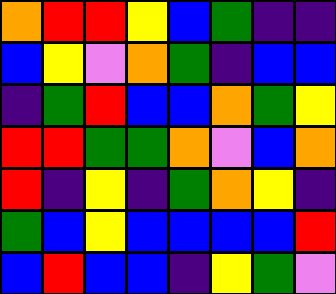[["orange", "red", "red", "yellow", "blue", "green", "indigo", "indigo"], ["blue", "yellow", "violet", "orange", "green", "indigo", "blue", "blue"], ["indigo", "green", "red", "blue", "blue", "orange", "green", "yellow"], ["red", "red", "green", "green", "orange", "violet", "blue", "orange"], ["red", "indigo", "yellow", "indigo", "green", "orange", "yellow", "indigo"], ["green", "blue", "yellow", "blue", "blue", "blue", "blue", "red"], ["blue", "red", "blue", "blue", "indigo", "yellow", "green", "violet"]]